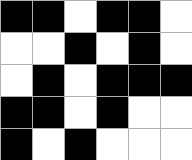[["black", "black", "white", "black", "black", "white"], ["white", "white", "black", "white", "black", "white"], ["white", "black", "white", "black", "black", "black"], ["black", "black", "white", "black", "white", "white"], ["black", "white", "black", "white", "white", "white"]]